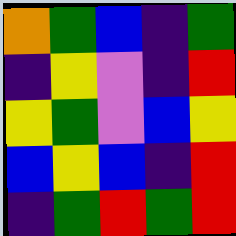[["orange", "green", "blue", "indigo", "green"], ["indigo", "yellow", "violet", "indigo", "red"], ["yellow", "green", "violet", "blue", "yellow"], ["blue", "yellow", "blue", "indigo", "red"], ["indigo", "green", "red", "green", "red"]]